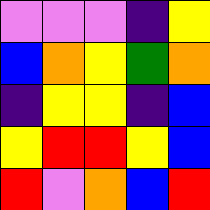[["violet", "violet", "violet", "indigo", "yellow"], ["blue", "orange", "yellow", "green", "orange"], ["indigo", "yellow", "yellow", "indigo", "blue"], ["yellow", "red", "red", "yellow", "blue"], ["red", "violet", "orange", "blue", "red"]]